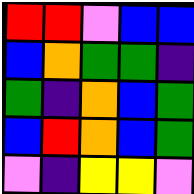[["red", "red", "violet", "blue", "blue"], ["blue", "orange", "green", "green", "indigo"], ["green", "indigo", "orange", "blue", "green"], ["blue", "red", "orange", "blue", "green"], ["violet", "indigo", "yellow", "yellow", "violet"]]